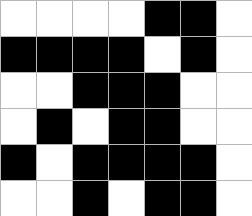[["white", "white", "white", "white", "black", "black", "white"], ["black", "black", "black", "black", "white", "black", "white"], ["white", "white", "black", "black", "black", "white", "white"], ["white", "black", "white", "black", "black", "white", "white"], ["black", "white", "black", "black", "black", "black", "white"], ["white", "white", "black", "white", "black", "black", "white"]]